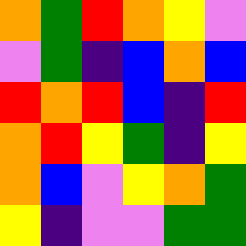[["orange", "green", "red", "orange", "yellow", "violet"], ["violet", "green", "indigo", "blue", "orange", "blue"], ["red", "orange", "red", "blue", "indigo", "red"], ["orange", "red", "yellow", "green", "indigo", "yellow"], ["orange", "blue", "violet", "yellow", "orange", "green"], ["yellow", "indigo", "violet", "violet", "green", "green"]]